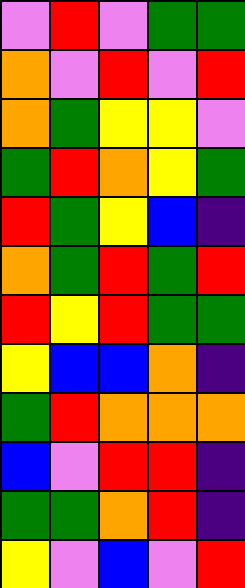[["violet", "red", "violet", "green", "green"], ["orange", "violet", "red", "violet", "red"], ["orange", "green", "yellow", "yellow", "violet"], ["green", "red", "orange", "yellow", "green"], ["red", "green", "yellow", "blue", "indigo"], ["orange", "green", "red", "green", "red"], ["red", "yellow", "red", "green", "green"], ["yellow", "blue", "blue", "orange", "indigo"], ["green", "red", "orange", "orange", "orange"], ["blue", "violet", "red", "red", "indigo"], ["green", "green", "orange", "red", "indigo"], ["yellow", "violet", "blue", "violet", "red"]]